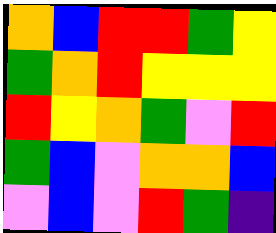[["orange", "blue", "red", "red", "green", "yellow"], ["green", "orange", "red", "yellow", "yellow", "yellow"], ["red", "yellow", "orange", "green", "violet", "red"], ["green", "blue", "violet", "orange", "orange", "blue"], ["violet", "blue", "violet", "red", "green", "indigo"]]